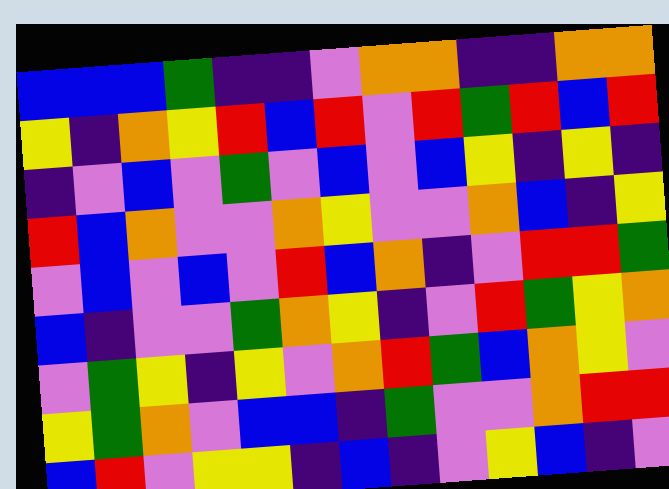[["blue", "blue", "blue", "green", "indigo", "indigo", "violet", "orange", "orange", "indigo", "indigo", "orange", "orange"], ["yellow", "indigo", "orange", "yellow", "red", "blue", "red", "violet", "red", "green", "red", "blue", "red"], ["indigo", "violet", "blue", "violet", "green", "violet", "blue", "violet", "blue", "yellow", "indigo", "yellow", "indigo"], ["red", "blue", "orange", "violet", "violet", "orange", "yellow", "violet", "violet", "orange", "blue", "indigo", "yellow"], ["violet", "blue", "violet", "blue", "violet", "red", "blue", "orange", "indigo", "violet", "red", "red", "green"], ["blue", "indigo", "violet", "violet", "green", "orange", "yellow", "indigo", "violet", "red", "green", "yellow", "orange"], ["violet", "green", "yellow", "indigo", "yellow", "violet", "orange", "red", "green", "blue", "orange", "yellow", "violet"], ["yellow", "green", "orange", "violet", "blue", "blue", "indigo", "green", "violet", "violet", "orange", "red", "red"], ["blue", "red", "violet", "yellow", "yellow", "indigo", "blue", "indigo", "violet", "yellow", "blue", "indigo", "violet"]]